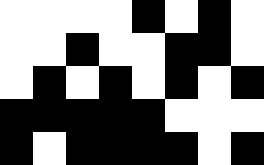[["white", "white", "white", "white", "black", "white", "black", "white"], ["white", "white", "black", "white", "white", "black", "black", "white"], ["white", "black", "white", "black", "white", "black", "white", "black"], ["black", "black", "black", "black", "black", "white", "white", "white"], ["black", "white", "black", "black", "black", "black", "white", "black"]]